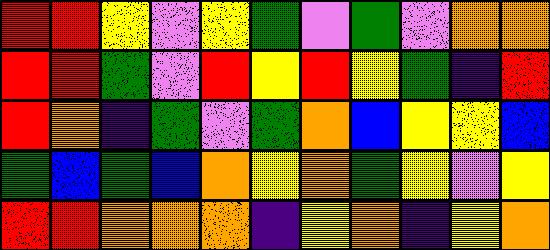[["red", "red", "yellow", "violet", "yellow", "green", "violet", "green", "violet", "orange", "orange"], ["red", "red", "green", "violet", "red", "yellow", "red", "yellow", "green", "indigo", "red"], ["red", "orange", "indigo", "green", "violet", "green", "orange", "blue", "yellow", "yellow", "blue"], ["green", "blue", "green", "blue", "orange", "yellow", "orange", "green", "yellow", "violet", "yellow"], ["red", "red", "orange", "orange", "orange", "indigo", "yellow", "orange", "indigo", "yellow", "orange"]]